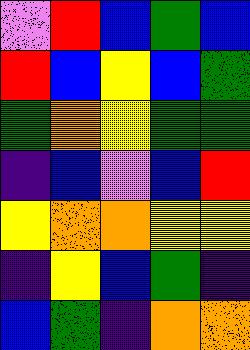[["violet", "red", "blue", "green", "blue"], ["red", "blue", "yellow", "blue", "green"], ["green", "orange", "yellow", "green", "green"], ["indigo", "blue", "violet", "blue", "red"], ["yellow", "orange", "orange", "yellow", "yellow"], ["indigo", "yellow", "blue", "green", "indigo"], ["blue", "green", "indigo", "orange", "orange"]]